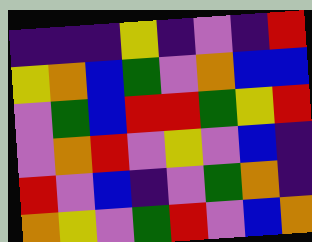[["indigo", "indigo", "indigo", "yellow", "indigo", "violet", "indigo", "red"], ["yellow", "orange", "blue", "green", "violet", "orange", "blue", "blue"], ["violet", "green", "blue", "red", "red", "green", "yellow", "red"], ["violet", "orange", "red", "violet", "yellow", "violet", "blue", "indigo"], ["red", "violet", "blue", "indigo", "violet", "green", "orange", "indigo"], ["orange", "yellow", "violet", "green", "red", "violet", "blue", "orange"]]